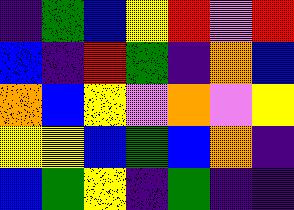[["indigo", "green", "blue", "yellow", "red", "violet", "red"], ["blue", "indigo", "red", "green", "indigo", "orange", "blue"], ["orange", "blue", "yellow", "violet", "orange", "violet", "yellow"], ["yellow", "yellow", "blue", "green", "blue", "orange", "indigo"], ["blue", "green", "yellow", "indigo", "green", "indigo", "indigo"]]